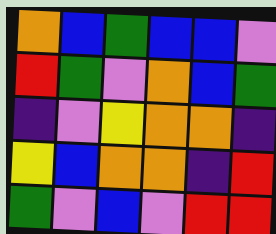[["orange", "blue", "green", "blue", "blue", "violet"], ["red", "green", "violet", "orange", "blue", "green"], ["indigo", "violet", "yellow", "orange", "orange", "indigo"], ["yellow", "blue", "orange", "orange", "indigo", "red"], ["green", "violet", "blue", "violet", "red", "red"]]